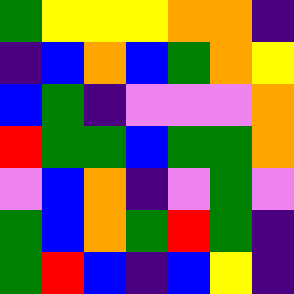[["green", "yellow", "yellow", "yellow", "orange", "orange", "indigo"], ["indigo", "blue", "orange", "blue", "green", "orange", "yellow"], ["blue", "green", "indigo", "violet", "violet", "violet", "orange"], ["red", "green", "green", "blue", "green", "green", "orange"], ["violet", "blue", "orange", "indigo", "violet", "green", "violet"], ["green", "blue", "orange", "green", "red", "green", "indigo"], ["green", "red", "blue", "indigo", "blue", "yellow", "indigo"]]